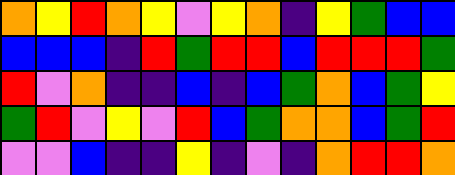[["orange", "yellow", "red", "orange", "yellow", "violet", "yellow", "orange", "indigo", "yellow", "green", "blue", "blue"], ["blue", "blue", "blue", "indigo", "red", "green", "red", "red", "blue", "red", "red", "red", "green"], ["red", "violet", "orange", "indigo", "indigo", "blue", "indigo", "blue", "green", "orange", "blue", "green", "yellow"], ["green", "red", "violet", "yellow", "violet", "red", "blue", "green", "orange", "orange", "blue", "green", "red"], ["violet", "violet", "blue", "indigo", "indigo", "yellow", "indigo", "violet", "indigo", "orange", "red", "red", "orange"]]